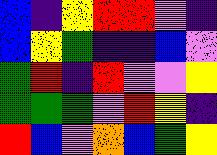[["blue", "indigo", "yellow", "red", "red", "violet", "indigo"], ["blue", "yellow", "green", "indigo", "indigo", "blue", "violet"], ["green", "red", "indigo", "red", "violet", "violet", "yellow"], ["green", "green", "green", "violet", "red", "yellow", "indigo"], ["red", "blue", "violet", "orange", "blue", "green", "yellow"]]